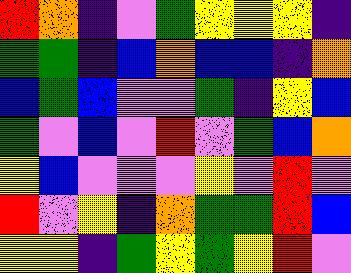[["red", "orange", "indigo", "violet", "green", "yellow", "yellow", "yellow", "indigo"], ["green", "green", "indigo", "blue", "orange", "blue", "blue", "indigo", "orange"], ["blue", "green", "blue", "violet", "violet", "green", "indigo", "yellow", "blue"], ["green", "violet", "blue", "violet", "red", "violet", "green", "blue", "orange"], ["yellow", "blue", "violet", "violet", "violet", "yellow", "violet", "red", "violet"], ["red", "violet", "yellow", "indigo", "orange", "green", "green", "red", "blue"], ["yellow", "yellow", "indigo", "green", "yellow", "green", "yellow", "red", "violet"]]